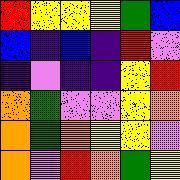[["red", "yellow", "yellow", "yellow", "green", "blue"], ["blue", "indigo", "blue", "indigo", "red", "violet"], ["indigo", "violet", "indigo", "indigo", "yellow", "red"], ["orange", "green", "violet", "violet", "yellow", "orange"], ["orange", "green", "orange", "yellow", "yellow", "violet"], ["orange", "violet", "red", "orange", "green", "yellow"]]